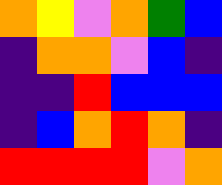[["orange", "yellow", "violet", "orange", "green", "blue"], ["indigo", "orange", "orange", "violet", "blue", "indigo"], ["indigo", "indigo", "red", "blue", "blue", "blue"], ["indigo", "blue", "orange", "red", "orange", "indigo"], ["red", "red", "red", "red", "violet", "orange"]]